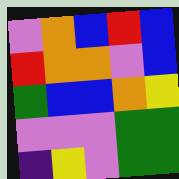[["violet", "orange", "blue", "red", "blue"], ["red", "orange", "orange", "violet", "blue"], ["green", "blue", "blue", "orange", "yellow"], ["violet", "violet", "violet", "green", "green"], ["indigo", "yellow", "violet", "green", "green"]]